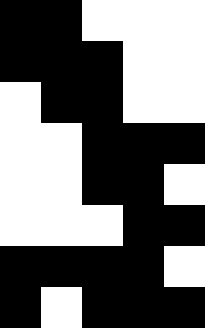[["black", "black", "white", "white", "white"], ["black", "black", "black", "white", "white"], ["white", "black", "black", "white", "white"], ["white", "white", "black", "black", "black"], ["white", "white", "black", "black", "white"], ["white", "white", "white", "black", "black"], ["black", "black", "black", "black", "white"], ["black", "white", "black", "black", "black"]]